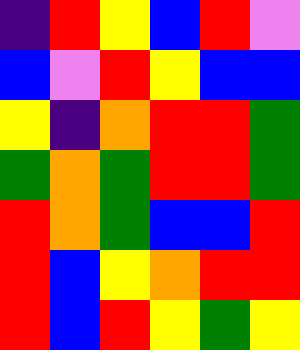[["indigo", "red", "yellow", "blue", "red", "violet"], ["blue", "violet", "red", "yellow", "blue", "blue"], ["yellow", "indigo", "orange", "red", "red", "green"], ["green", "orange", "green", "red", "red", "green"], ["red", "orange", "green", "blue", "blue", "red"], ["red", "blue", "yellow", "orange", "red", "red"], ["red", "blue", "red", "yellow", "green", "yellow"]]